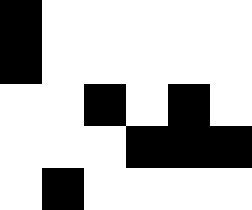[["black", "white", "white", "white", "white", "white"], ["black", "white", "white", "white", "white", "white"], ["white", "white", "black", "white", "black", "white"], ["white", "white", "white", "black", "black", "black"], ["white", "black", "white", "white", "white", "white"]]